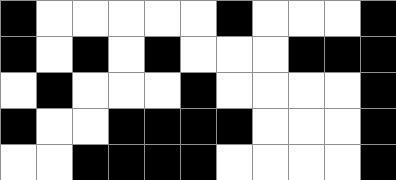[["black", "white", "white", "white", "white", "white", "black", "white", "white", "white", "black"], ["black", "white", "black", "white", "black", "white", "white", "white", "black", "black", "black"], ["white", "black", "white", "white", "white", "black", "white", "white", "white", "white", "black"], ["black", "white", "white", "black", "black", "black", "black", "white", "white", "white", "black"], ["white", "white", "black", "black", "black", "black", "white", "white", "white", "white", "black"]]